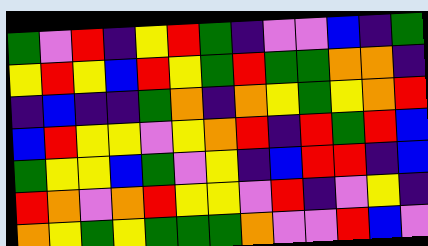[["green", "violet", "red", "indigo", "yellow", "red", "green", "indigo", "violet", "violet", "blue", "indigo", "green"], ["yellow", "red", "yellow", "blue", "red", "yellow", "green", "red", "green", "green", "orange", "orange", "indigo"], ["indigo", "blue", "indigo", "indigo", "green", "orange", "indigo", "orange", "yellow", "green", "yellow", "orange", "red"], ["blue", "red", "yellow", "yellow", "violet", "yellow", "orange", "red", "indigo", "red", "green", "red", "blue"], ["green", "yellow", "yellow", "blue", "green", "violet", "yellow", "indigo", "blue", "red", "red", "indigo", "blue"], ["red", "orange", "violet", "orange", "red", "yellow", "yellow", "violet", "red", "indigo", "violet", "yellow", "indigo"], ["orange", "yellow", "green", "yellow", "green", "green", "green", "orange", "violet", "violet", "red", "blue", "violet"]]